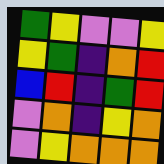[["green", "yellow", "violet", "violet", "yellow"], ["yellow", "green", "indigo", "orange", "red"], ["blue", "red", "indigo", "green", "red"], ["violet", "orange", "indigo", "yellow", "orange"], ["violet", "yellow", "orange", "orange", "orange"]]